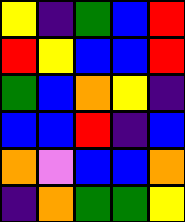[["yellow", "indigo", "green", "blue", "red"], ["red", "yellow", "blue", "blue", "red"], ["green", "blue", "orange", "yellow", "indigo"], ["blue", "blue", "red", "indigo", "blue"], ["orange", "violet", "blue", "blue", "orange"], ["indigo", "orange", "green", "green", "yellow"]]